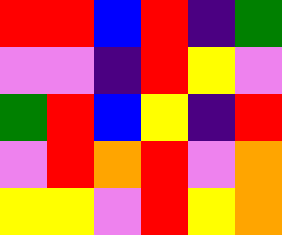[["red", "red", "blue", "red", "indigo", "green"], ["violet", "violet", "indigo", "red", "yellow", "violet"], ["green", "red", "blue", "yellow", "indigo", "red"], ["violet", "red", "orange", "red", "violet", "orange"], ["yellow", "yellow", "violet", "red", "yellow", "orange"]]